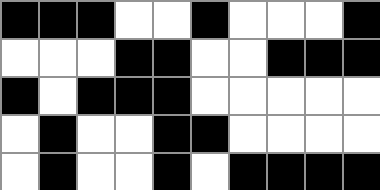[["black", "black", "black", "white", "white", "black", "white", "white", "white", "black"], ["white", "white", "white", "black", "black", "white", "white", "black", "black", "black"], ["black", "white", "black", "black", "black", "white", "white", "white", "white", "white"], ["white", "black", "white", "white", "black", "black", "white", "white", "white", "white"], ["white", "black", "white", "white", "black", "white", "black", "black", "black", "black"]]